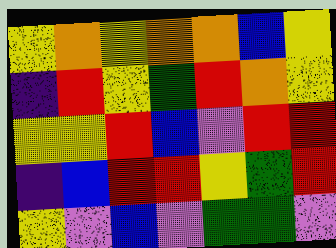[["yellow", "orange", "yellow", "orange", "orange", "blue", "yellow"], ["indigo", "red", "yellow", "green", "red", "orange", "yellow"], ["yellow", "yellow", "red", "blue", "violet", "red", "red"], ["indigo", "blue", "red", "red", "yellow", "green", "red"], ["yellow", "violet", "blue", "violet", "green", "green", "violet"]]